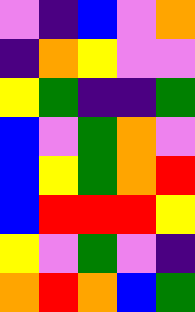[["violet", "indigo", "blue", "violet", "orange"], ["indigo", "orange", "yellow", "violet", "violet"], ["yellow", "green", "indigo", "indigo", "green"], ["blue", "violet", "green", "orange", "violet"], ["blue", "yellow", "green", "orange", "red"], ["blue", "red", "red", "red", "yellow"], ["yellow", "violet", "green", "violet", "indigo"], ["orange", "red", "orange", "blue", "green"]]